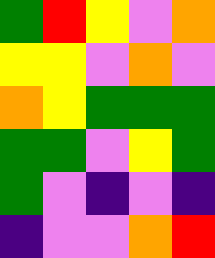[["green", "red", "yellow", "violet", "orange"], ["yellow", "yellow", "violet", "orange", "violet"], ["orange", "yellow", "green", "green", "green"], ["green", "green", "violet", "yellow", "green"], ["green", "violet", "indigo", "violet", "indigo"], ["indigo", "violet", "violet", "orange", "red"]]